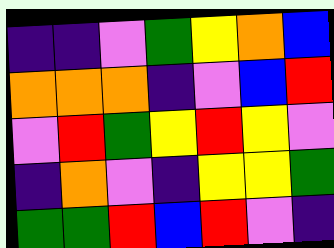[["indigo", "indigo", "violet", "green", "yellow", "orange", "blue"], ["orange", "orange", "orange", "indigo", "violet", "blue", "red"], ["violet", "red", "green", "yellow", "red", "yellow", "violet"], ["indigo", "orange", "violet", "indigo", "yellow", "yellow", "green"], ["green", "green", "red", "blue", "red", "violet", "indigo"]]